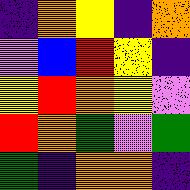[["indigo", "orange", "yellow", "indigo", "orange"], ["violet", "blue", "red", "yellow", "indigo"], ["yellow", "red", "orange", "yellow", "violet"], ["red", "orange", "green", "violet", "green"], ["green", "indigo", "orange", "orange", "indigo"]]